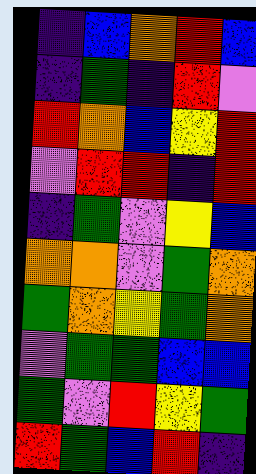[["indigo", "blue", "orange", "red", "blue"], ["indigo", "green", "indigo", "red", "violet"], ["red", "orange", "blue", "yellow", "red"], ["violet", "red", "red", "indigo", "red"], ["indigo", "green", "violet", "yellow", "blue"], ["orange", "orange", "violet", "green", "orange"], ["green", "orange", "yellow", "green", "orange"], ["violet", "green", "green", "blue", "blue"], ["green", "violet", "red", "yellow", "green"], ["red", "green", "blue", "red", "indigo"]]